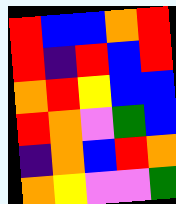[["red", "blue", "blue", "orange", "red"], ["red", "indigo", "red", "blue", "red"], ["orange", "red", "yellow", "blue", "blue"], ["red", "orange", "violet", "green", "blue"], ["indigo", "orange", "blue", "red", "orange"], ["orange", "yellow", "violet", "violet", "green"]]